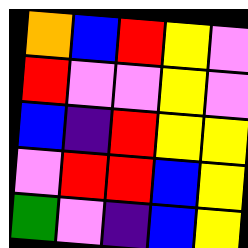[["orange", "blue", "red", "yellow", "violet"], ["red", "violet", "violet", "yellow", "violet"], ["blue", "indigo", "red", "yellow", "yellow"], ["violet", "red", "red", "blue", "yellow"], ["green", "violet", "indigo", "blue", "yellow"]]